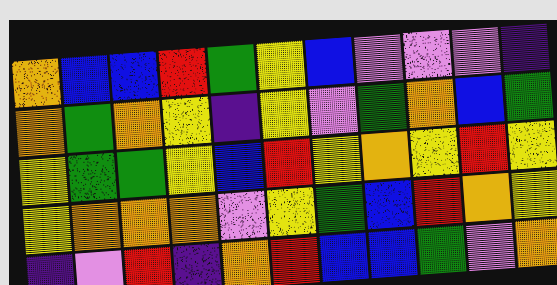[["orange", "blue", "blue", "red", "green", "yellow", "blue", "violet", "violet", "violet", "indigo"], ["orange", "green", "orange", "yellow", "indigo", "yellow", "violet", "green", "orange", "blue", "green"], ["yellow", "green", "green", "yellow", "blue", "red", "yellow", "orange", "yellow", "red", "yellow"], ["yellow", "orange", "orange", "orange", "violet", "yellow", "green", "blue", "red", "orange", "yellow"], ["indigo", "violet", "red", "indigo", "orange", "red", "blue", "blue", "green", "violet", "orange"]]